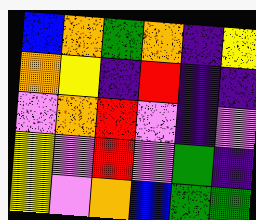[["blue", "orange", "green", "orange", "indigo", "yellow"], ["orange", "yellow", "indigo", "red", "indigo", "indigo"], ["violet", "orange", "red", "violet", "indigo", "violet"], ["yellow", "violet", "red", "violet", "green", "indigo"], ["yellow", "violet", "orange", "blue", "green", "green"]]